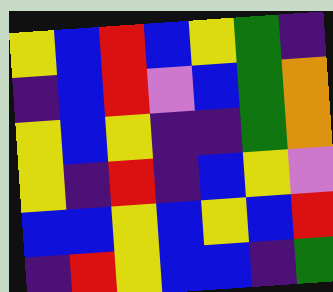[["yellow", "blue", "red", "blue", "yellow", "green", "indigo"], ["indigo", "blue", "red", "violet", "blue", "green", "orange"], ["yellow", "blue", "yellow", "indigo", "indigo", "green", "orange"], ["yellow", "indigo", "red", "indigo", "blue", "yellow", "violet"], ["blue", "blue", "yellow", "blue", "yellow", "blue", "red"], ["indigo", "red", "yellow", "blue", "blue", "indigo", "green"]]